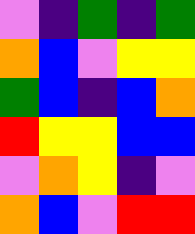[["violet", "indigo", "green", "indigo", "green"], ["orange", "blue", "violet", "yellow", "yellow"], ["green", "blue", "indigo", "blue", "orange"], ["red", "yellow", "yellow", "blue", "blue"], ["violet", "orange", "yellow", "indigo", "violet"], ["orange", "blue", "violet", "red", "red"]]